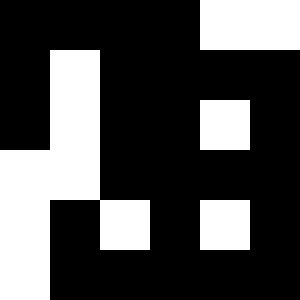[["black", "black", "black", "black", "white", "white"], ["black", "white", "black", "black", "black", "black"], ["black", "white", "black", "black", "white", "black"], ["white", "white", "black", "black", "black", "black"], ["white", "black", "white", "black", "white", "black"], ["white", "black", "black", "black", "black", "black"]]